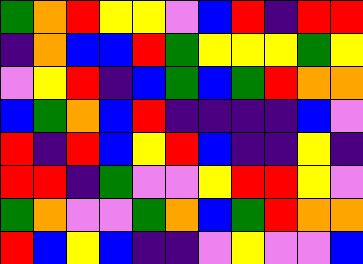[["green", "orange", "red", "yellow", "yellow", "violet", "blue", "red", "indigo", "red", "red"], ["indigo", "orange", "blue", "blue", "red", "green", "yellow", "yellow", "yellow", "green", "yellow"], ["violet", "yellow", "red", "indigo", "blue", "green", "blue", "green", "red", "orange", "orange"], ["blue", "green", "orange", "blue", "red", "indigo", "indigo", "indigo", "indigo", "blue", "violet"], ["red", "indigo", "red", "blue", "yellow", "red", "blue", "indigo", "indigo", "yellow", "indigo"], ["red", "red", "indigo", "green", "violet", "violet", "yellow", "red", "red", "yellow", "violet"], ["green", "orange", "violet", "violet", "green", "orange", "blue", "green", "red", "orange", "orange"], ["red", "blue", "yellow", "blue", "indigo", "indigo", "violet", "yellow", "violet", "violet", "blue"]]